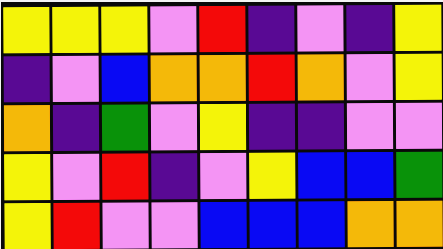[["yellow", "yellow", "yellow", "violet", "red", "indigo", "violet", "indigo", "yellow"], ["indigo", "violet", "blue", "orange", "orange", "red", "orange", "violet", "yellow"], ["orange", "indigo", "green", "violet", "yellow", "indigo", "indigo", "violet", "violet"], ["yellow", "violet", "red", "indigo", "violet", "yellow", "blue", "blue", "green"], ["yellow", "red", "violet", "violet", "blue", "blue", "blue", "orange", "orange"]]